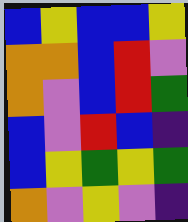[["blue", "yellow", "blue", "blue", "yellow"], ["orange", "orange", "blue", "red", "violet"], ["orange", "violet", "blue", "red", "green"], ["blue", "violet", "red", "blue", "indigo"], ["blue", "yellow", "green", "yellow", "green"], ["orange", "violet", "yellow", "violet", "indigo"]]